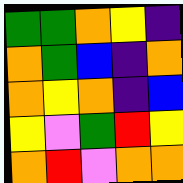[["green", "green", "orange", "yellow", "indigo"], ["orange", "green", "blue", "indigo", "orange"], ["orange", "yellow", "orange", "indigo", "blue"], ["yellow", "violet", "green", "red", "yellow"], ["orange", "red", "violet", "orange", "orange"]]